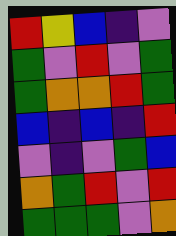[["red", "yellow", "blue", "indigo", "violet"], ["green", "violet", "red", "violet", "green"], ["green", "orange", "orange", "red", "green"], ["blue", "indigo", "blue", "indigo", "red"], ["violet", "indigo", "violet", "green", "blue"], ["orange", "green", "red", "violet", "red"], ["green", "green", "green", "violet", "orange"]]